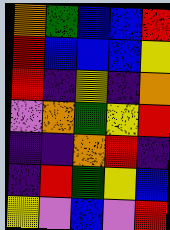[["orange", "green", "blue", "blue", "red"], ["red", "blue", "blue", "blue", "yellow"], ["red", "indigo", "yellow", "indigo", "orange"], ["violet", "orange", "green", "yellow", "red"], ["indigo", "indigo", "orange", "red", "indigo"], ["indigo", "red", "green", "yellow", "blue"], ["yellow", "violet", "blue", "violet", "red"]]